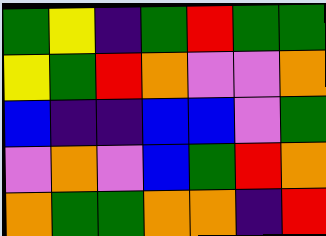[["green", "yellow", "indigo", "green", "red", "green", "green"], ["yellow", "green", "red", "orange", "violet", "violet", "orange"], ["blue", "indigo", "indigo", "blue", "blue", "violet", "green"], ["violet", "orange", "violet", "blue", "green", "red", "orange"], ["orange", "green", "green", "orange", "orange", "indigo", "red"]]